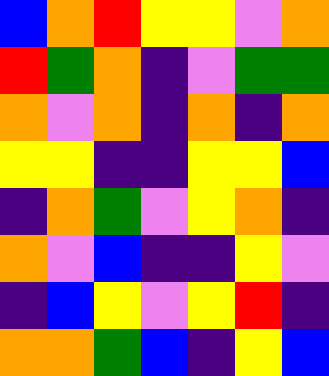[["blue", "orange", "red", "yellow", "yellow", "violet", "orange"], ["red", "green", "orange", "indigo", "violet", "green", "green"], ["orange", "violet", "orange", "indigo", "orange", "indigo", "orange"], ["yellow", "yellow", "indigo", "indigo", "yellow", "yellow", "blue"], ["indigo", "orange", "green", "violet", "yellow", "orange", "indigo"], ["orange", "violet", "blue", "indigo", "indigo", "yellow", "violet"], ["indigo", "blue", "yellow", "violet", "yellow", "red", "indigo"], ["orange", "orange", "green", "blue", "indigo", "yellow", "blue"]]